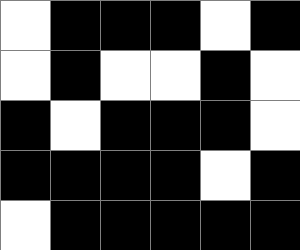[["white", "black", "black", "black", "white", "black"], ["white", "black", "white", "white", "black", "white"], ["black", "white", "black", "black", "black", "white"], ["black", "black", "black", "black", "white", "black"], ["white", "black", "black", "black", "black", "black"]]